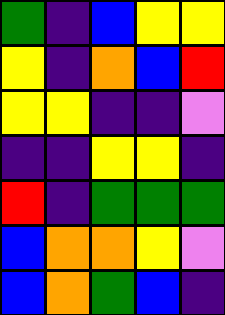[["green", "indigo", "blue", "yellow", "yellow"], ["yellow", "indigo", "orange", "blue", "red"], ["yellow", "yellow", "indigo", "indigo", "violet"], ["indigo", "indigo", "yellow", "yellow", "indigo"], ["red", "indigo", "green", "green", "green"], ["blue", "orange", "orange", "yellow", "violet"], ["blue", "orange", "green", "blue", "indigo"]]